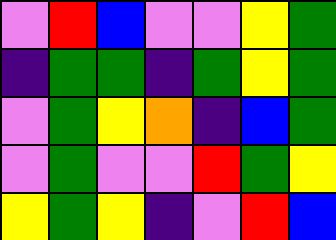[["violet", "red", "blue", "violet", "violet", "yellow", "green"], ["indigo", "green", "green", "indigo", "green", "yellow", "green"], ["violet", "green", "yellow", "orange", "indigo", "blue", "green"], ["violet", "green", "violet", "violet", "red", "green", "yellow"], ["yellow", "green", "yellow", "indigo", "violet", "red", "blue"]]